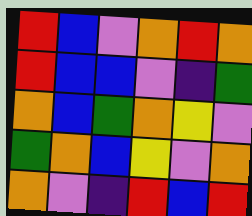[["red", "blue", "violet", "orange", "red", "orange"], ["red", "blue", "blue", "violet", "indigo", "green"], ["orange", "blue", "green", "orange", "yellow", "violet"], ["green", "orange", "blue", "yellow", "violet", "orange"], ["orange", "violet", "indigo", "red", "blue", "red"]]